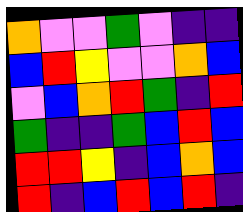[["orange", "violet", "violet", "green", "violet", "indigo", "indigo"], ["blue", "red", "yellow", "violet", "violet", "orange", "blue"], ["violet", "blue", "orange", "red", "green", "indigo", "red"], ["green", "indigo", "indigo", "green", "blue", "red", "blue"], ["red", "red", "yellow", "indigo", "blue", "orange", "blue"], ["red", "indigo", "blue", "red", "blue", "red", "indigo"]]